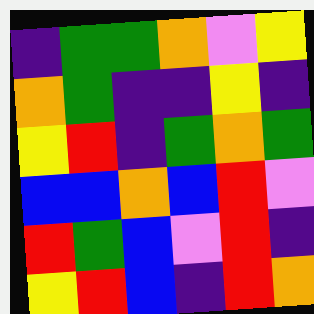[["indigo", "green", "green", "orange", "violet", "yellow"], ["orange", "green", "indigo", "indigo", "yellow", "indigo"], ["yellow", "red", "indigo", "green", "orange", "green"], ["blue", "blue", "orange", "blue", "red", "violet"], ["red", "green", "blue", "violet", "red", "indigo"], ["yellow", "red", "blue", "indigo", "red", "orange"]]